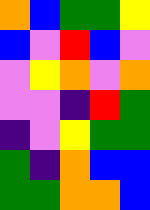[["orange", "blue", "green", "green", "yellow"], ["blue", "violet", "red", "blue", "violet"], ["violet", "yellow", "orange", "violet", "orange"], ["violet", "violet", "indigo", "red", "green"], ["indigo", "violet", "yellow", "green", "green"], ["green", "indigo", "orange", "blue", "blue"], ["green", "green", "orange", "orange", "blue"]]